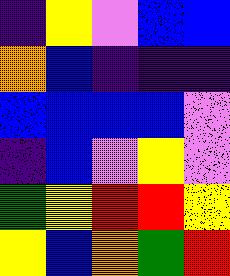[["indigo", "yellow", "violet", "blue", "blue"], ["orange", "blue", "indigo", "indigo", "indigo"], ["blue", "blue", "blue", "blue", "violet"], ["indigo", "blue", "violet", "yellow", "violet"], ["green", "yellow", "red", "red", "yellow"], ["yellow", "blue", "orange", "green", "red"]]